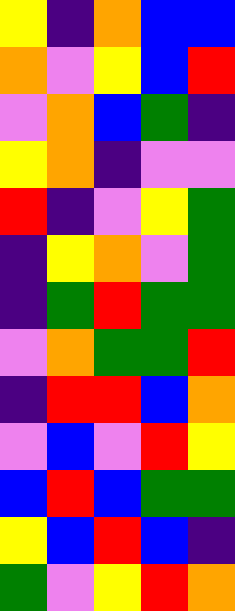[["yellow", "indigo", "orange", "blue", "blue"], ["orange", "violet", "yellow", "blue", "red"], ["violet", "orange", "blue", "green", "indigo"], ["yellow", "orange", "indigo", "violet", "violet"], ["red", "indigo", "violet", "yellow", "green"], ["indigo", "yellow", "orange", "violet", "green"], ["indigo", "green", "red", "green", "green"], ["violet", "orange", "green", "green", "red"], ["indigo", "red", "red", "blue", "orange"], ["violet", "blue", "violet", "red", "yellow"], ["blue", "red", "blue", "green", "green"], ["yellow", "blue", "red", "blue", "indigo"], ["green", "violet", "yellow", "red", "orange"]]